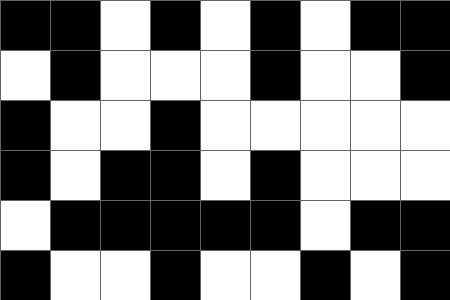[["black", "black", "white", "black", "white", "black", "white", "black", "black"], ["white", "black", "white", "white", "white", "black", "white", "white", "black"], ["black", "white", "white", "black", "white", "white", "white", "white", "white"], ["black", "white", "black", "black", "white", "black", "white", "white", "white"], ["white", "black", "black", "black", "black", "black", "white", "black", "black"], ["black", "white", "white", "black", "white", "white", "black", "white", "black"]]